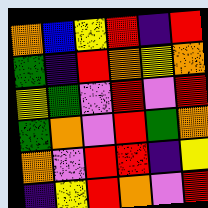[["orange", "blue", "yellow", "red", "indigo", "red"], ["green", "indigo", "red", "orange", "yellow", "orange"], ["yellow", "green", "violet", "red", "violet", "red"], ["green", "orange", "violet", "red", "green", "orange"], ["orange", "violet", "red", "red", "indigo", "yellow"], ["indigo", "yellow", "red", "orange", "violet", "red"]]